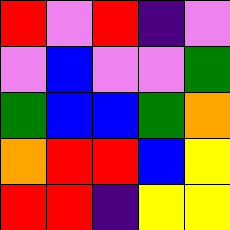[["red", "violet", "red", "indigo", "violet"], ["violet", "blue", "violet", "violet", "green"], ["green", "blue", "blue", "green", "orange"], ["orange", "red", "red", "blue", "yellow"], ["red", "red", "indigo", "yellow", "yellow"]]